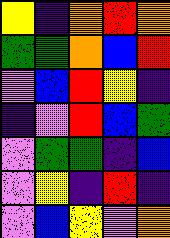[["yellow", "indigo", "orange", "red", "orange"], ["green", "green", "orange", "blue", "red"], ["violet", "blue", "red", "yellow", "indigo"], ["indigo", "violet", "red", "blue", "green"], ["violet", "green", "green", "indigo", "blue"], ["violet", "yellow", "indigo", "red", "indigo"], ["violet", "blue", "yellow", "violet", "orange"]]